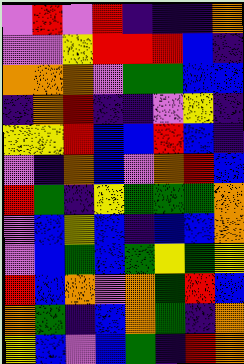[["violet", "red", "violet", "red", "indigo", "indigo", "indigo", "orange"], ["violet", "violet", "yellow", "red", "red", "red", "blue", "indigo"], ["orange", "orange", "orange", "violet", "green", "green", "blue", "blue"], ["indigo", "orange", "red", "indigo", "indigo", "violet", "yellow", "indigo"], ["yellow", "yellow", "red", "blue", "blue", "red", "blue", "indigo"], ["violet", "indigo", "orange", "blue", "violet", "orange", "red", "blue"], ["red", "green", "indigo", "yellow", "green", "green", "green", "orange"], ["violet", "blue", "yellow", "blue", "indigo", "blue", "blue", "orange"], ["violet", "blue", "green", "blue", "green", "yellow", "green", "yellow"], ["red", "blue", "orange", "violet", "orange", "green", "red", "blue"], ["orange", "green", "indigo", "blue", "orange", "green", "indigo", "orange"], ["yellow", "blue", "violet", "blue", "green", "indigo", "red", "orange"]]